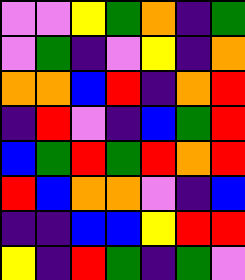[["violet", "violet", "yellow", "green", "orange", "indigo", "green"], ["violet", "green", "indigo", "violet", "yellow", "indigo", "orange"], ["orange", "orange", "blue", "red", "indigo", "orange", "red"], ["indigo", "red", "violet", "indigo", "blue", "green", "red"], ["blue", "green", "red", "green", "red", "orange", "red"], ["red", "blue", "orange", "orange", "violet", "indigo", "blue"], ["indigo", "indigo", "blue", "blue", "yellow", "red", "red"], ["yellow", "indigo", "red", "green", "indigo", "green", "violet"]]